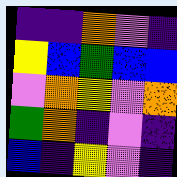[["indigo", "indigo", "orange", "violet", "indigo"], ["yellow", "blue", "green", "blue", "blue"], ["violet", "orange", "yellow", "violet", "orange"], ["green", "orange", "indigo", "violet", "indigo"], ["blue", "indigo", "yellow", "violet", "indigo"]]